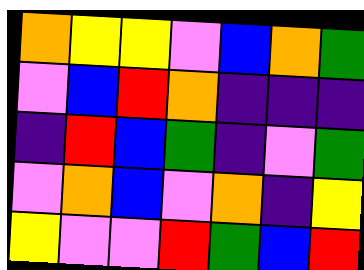[["orange", "yellow", "yellow", "violet", "blue", "orange", "green"], ["violet", "blue", "red", "orange", "indigo", "indigo", "indigo"], ["indigo", "red", "blue", "green", "indigo", "violet", "green"], ["violet", "orange", "blue", "violet", "orange", "indigo", "yellow"], ["yellow", "violet", "violet", "red", "green", "blue", "red"]]